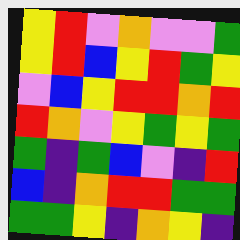[["yellow", "red", "violet", "orange", "violet", "violet", "green"], ["yellow", "red", "blue", "yellow", "red", "green", "yellow"], ["violet", "blue", "yellow", "red", "red", "orange", "red"], ["red", "orange", "violet", "yellow", "green", "yellow", "green"], ["green", "indigo", "green", "blue", "violet", "indigo", "red"], ["blue", "indigo", "orange", "red", "red", "green", "green"], ["green", "green", "yellow", "indigo", "orange", "yellow", "indigo"]]